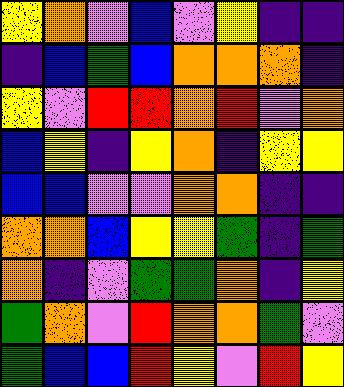[["yellow", "orange", "violet", "blue", "violet", "yellow", "indigo", "indigo"], ["indigo", "blue", "green", "blue", "orange", "orange", "orange", "indigo"], ["yellow", "violet", "red", "red", "orange", "red", "violet", "orange"], ["blue", "yellow", "indigo", "yellow", "orange", "indigo", "yellow", "yellow"], ["blue", "blue", "violet", "violet", "orange", "orange", "indigo", "indigo"], ["orange", "orange", "blue", "yellow", "yellow", "green", "indigo", "green"], ["orange", "indigo", "violet", "green", "green", "orange", "indigo", "yellow"], ["green", "orange", "violet", "red", "orange", "orange", "green", "violet"], ["green", "blue", "blue", "red", "yellow", "violet", "red", "yellow"]]